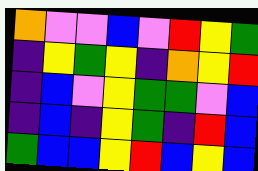[["orange", "violet", "violet", "blue", "violet", "red", "yellow", "green"], ["indigo", "yellow", "green", "yellow", "indigo", "orange", "yellow", "red"], ["indigo", "blue", "violet", "yellow", "green", "green", "violet", "blue"], ["indigo", "blue", "indigo", "yellow", "green", "indigo", "red", "blue"], ["green", "blue", "blue", "yellow", "red", "blue", "yellow", "blue"]]